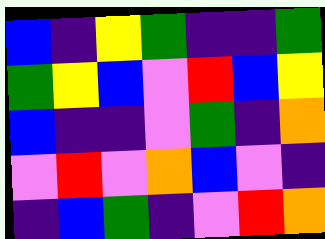[["blue", "indigo", "yellow", "green", "indigo", "indigo", "green"], ["green", "yellow", "blue", "violet", "red", "blue", "yellow"], ["blue", "indigo", "indigo", "violet", "green", "indigo", "orange"], ["violet", "red", "violet", "orange", "blue", "violet", "indigo"], ["indigo", "blue", "green", "indigo", "violet", "red", "orange"]]